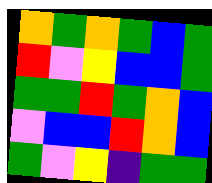[["orange", "green", "orange", "green", "blue", "green"], ["red", "violet", "yellow", "blue", "blue", "green"], ["green", "green", "red", "green", "orange", "blue"], ["violet", "blue", "blue", "red", "orange", "blue"], ["green", "violet", "yellow", "indigo", "green", "green"]]